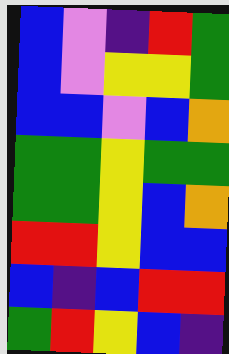[["blue", "violet", "indigo", "red", "green"], ["blue", "violet", "yellow", "yellow", "green"], ["blue", "blue", "violet", "blue", "orange"], ["green", "green", "yellow", "green", "green"], ["green", "green", "yellow", "blue", "orange"], ["red", "red", "yellow", "blue", "blue"], ["blue", "indigo", "blue", "red", "red"], ["green", "red", "yellow", "blue", "indigo"]]